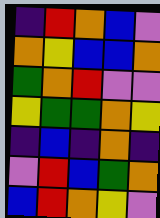[["indigo", "red", "orange", "blue", "violet"], ["orange", "yellow", "blue", "blue", "orange"], ["green", "orange", "red", "violet", "violet"], ["yellow", "green", "green", "orange", "yellow"], ["indigo", "blue", "indigo", "orange", "indigo"], ["violet", "red", "blue", "green", "orange"], ["blue", "red", "orange", "yellow", "violet"]]